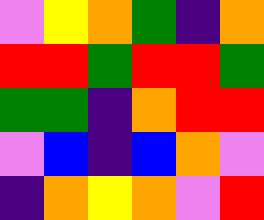[["violet", "yellow", "orange", "green", "indigo", "orange"], ["red", "red", "green", "red", "red", "green"], ["green", "green", "indigo", "orange", "red", "red"], ["violet", "blue", "indigo", "blue", "orange", "violet"], ["indigo", "orange", "yellow", "orange", "violet", "red"]]